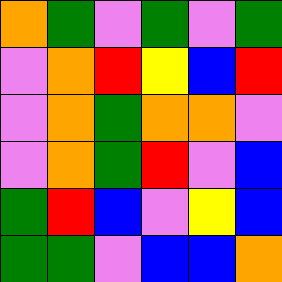[["orange", "green", "violet", "green", "violet", "green"], ["violet", "orange", "red", "yellow", "blue", "red"], ["violet", "orange", "green", "orange", "orange", "violet"], ["violet", "orange", "green", "red", "violet", "blue"], ["green", "red", "blue", "violet", "yellow", "blue"], ["green", "green", "violet", "blue", "blue", "orange"]]